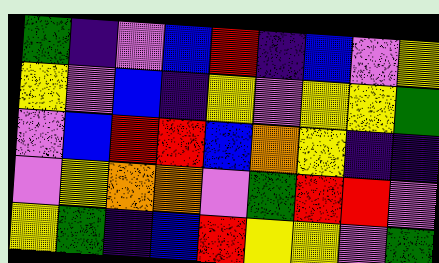[["green", "indigo", "violet", "blue", "red", "indigo", "blue", "violet", "yellow"], ["yellow", "violet", "blue", "indigo", "yellow", "violet", "yellow", "yellow", "green"], ["violet", "blue", "red", "red", "blue", "orange", "yellow", "indigo", "indigo"], ["violet", "yellow", "orange", "orange", "violet", "green", "red", "red", "violet"], ["yellow", "green", "indigo", "blue", "red", "yellow", "yellow", "violet", "green"]]